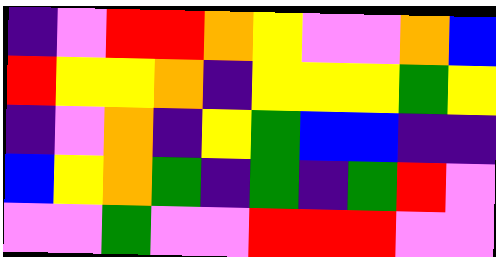[["indigo", "violet", "red", "red", "orange", "yellow", "violet", "violet", "orange", "blue"], ["red", "yellow", "yellow", "orange", "indigo", "yellow", "yellow", "yellow", "green", "yellow"], ["indigo", "violet", "orange", "indigo", "yellow", "green", "blue", "blue", "indigo", "indigo"], ["blue", "yellow", "orange", "green", "indigo", "green", "indigo", "green", "red", "violet"], ["violet", "violet", "green", "violet", "violet", "red", "red", "red", "violet", "violet"]]